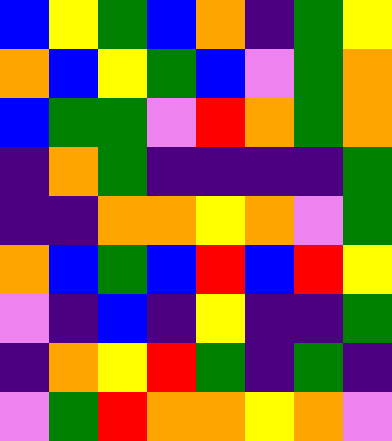[["blue", "yellow", "green", "blue", "orange", "indigo", "green", "yellow"], ["orange", "blue", "yellow", "green", "blue", "violet", "green", "orange"], ["blue", "green", "green", "violet", "red", "orange", "green", "orange"], ["indigo", "orange", "green", "indigo", "indigo", "indigo", "indigo", "green"], ["indigo", "indigo", "orange", "orange", "yellow", "orange", "violet", "green"], ["orange", "blue", "green", "blue", "red", "blue", "red", "yellow"], ["violet", "indigo", "blue", "indigo", "yellow", "indigo", "indigo", "green"], ["indigo", "orange", "yellow", "red", "green", "indigo", "green", "indigo"], ["violet", "green", "red", "orange", "orange", "yellow", "orange", "violet"]]